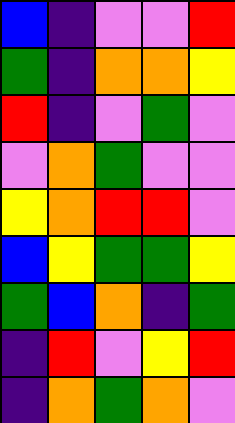[["blue", "indigo", "violet", "violet", "red"], ["green", "indigo", "orange", "orange", "yellow"], ["red", "indigo", "violet", "green", "violet"], ["violet", "orange", "green", "violet", "violet"], ["yellow", "orange", "red", "red", "violet"], ["blue", "yellow", "green", "green", "yellow"], ["green", "blue", "orange", "indigo", "green"], ["indigo", "red", "violet", "yellow", "red"], ["indigo", "orange", "green", "orange", "violet"]]